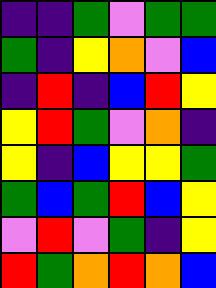[["indigo", "indigo", "green", "violet", "green", "green"], ["green", "indigo", "yellow", "orange", "violet", "blue"], ["indigo", "red", "indigo", "blue", "red", "yellow"], ["yellow", "red", "green", "violet", "orange", "indigo"], ["yellow", "indigo", "blue", "yellow", "yellow", "green"], ["green", "blue", "green", "red", "blue", "yellow"], ["violet", "red", "violet", "green", "indigo", "yellow"], ["red", "green", "orange", "red", "orange", "blue"]]